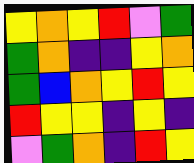[["yellow", "orange", "yellow", "red", "violet", "green"], ["green", "orange", "indigo", "indigo", "yellow", "orange"], ["green", "blue", "orange", "yellow", "red", "yellow"], ["red", "yellow", "yellow", "indigo", "yellow", "indigo"], ["violet", "green", "orange", "indigo", "red", "yellow"]]